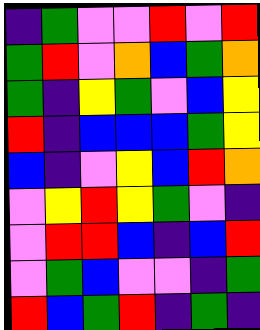[["indigo", "green", "violet", "violet", "red", "violet", "red"], ["green", "red", "violet", "orange", "blue", "green", "orange"], ["green", "indigo", "yellow", "green", "violet", "blue", "yellow"], ["red", "indigo", "blue", "blue", "blue", "green", "yellow"], ["blue", "indigo", "violet", "yellow", "blue", "red", "orange"], ["violet", "yellow", "red", "yellow", "green", "violet", "indigo"], ["violet", "red", "red", "blue", "indigo", "blue", "red"], ["violet", "green", "blue", "violet", "violet", "indigo", "green"], ["red", "blue", "green", "red", "indigo", "green", "indigo"]]